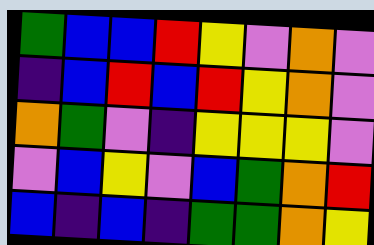[["green", "blue", "blue", "red", "yellow", "violet", "orange", "violet"], ["indigo", "blue", "red", "blue", "red", "yellow", "orange", "violet"], ["orange", "green", "violet", "indigo", "yellow", "yellow", "yellow", "violet"], ["violet", "blue", "yellow", "violet", "blue", "green", "orange", "red"], ["blue", "indigo", "blue", "indigo", "green", "green", "orange", "yellow"]]